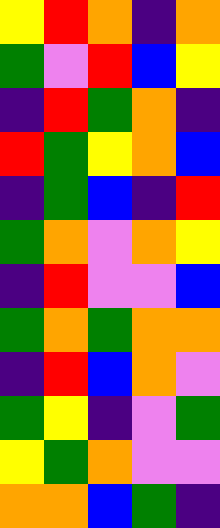[["yellow", "red", "orange", "indigo", "orange"], ["green", "violet", "red", "blue", "yellow"], ["indigo", "red", "green", "orange", "indigo"], ["red", "green", "yellow", "orange", "blue"], ["indigo", "green", "blue", "indigo", "red"], ["green", "orange", "violet", "orange", "yellow"], ["indigo", "red", "violet", "violet", "blue"], ["green", "orange", "green", "orange", "orange"], ["indigo", "red", "blue", "orange", "violet"], ["green", "yellow", "indigo", "violet", "green"], ["yellow", "green", "orange", "violet", "violet"], ["orange", "orange", "blue", "green", "indigo"]]